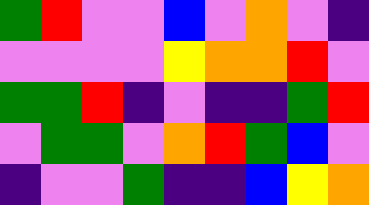[["green", "red", "violet", "violet", "blue", "violet", "orange", "violet", "indigo"], ["violet", "violet", "violet", "violet", "yellow", "orange", "orange", "red", "violet"], ["green", "green", "red", "indigo", "violet", "indigo", "indigo", "green", "red"], ["violet", "green", "green", "violet", "orange", "red", "green", "blue", "violet"], ["indigo", "violet", "violet", "green", "indigo", "indigo", "blue", "yellow", "orange"]]